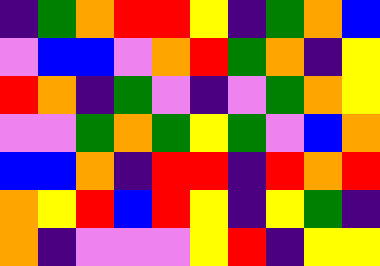[["indigo", "green", "orange", "red", "red", "yellow", "indigo", "green", "orange", "blue"], ["violet", "blue", "blue", "violet", "orange", "red", "green", "orange", "indigo", "yellow"], ["red", "orange", "indigo", "green", "violet", "indigo", "violet", "green", "orange", "yellow"], ["violet", "violet", "green", "orange", "green", "yellow", "green", "violet", "blue", "orange"], ["blue", "blue", "orange", "indigo", "red", "red", "indigo", "red", "orange", "red"], ["orange", "yellow", "red", "blue", "red", "yellow", "indigo", "yellow", "green", "indigo"], ["orange", "indigo", "violet", "violet", "violet", "yellow", "red", "indigo", "yellow", "yellow"]]